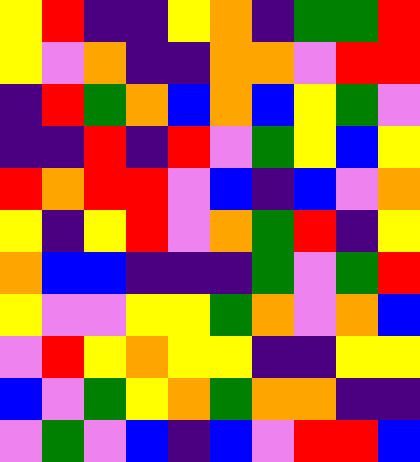[["yellow", "red", "indigo", "indigo", "yellow", "orange", "indigo", "green", "green", "red"], ["yellow", "violet", "orange", "indigo", "indigo", "orange", "orange", "violet", "red", "red"], ["indigo", "red", "green", "orange", "blue", "orange", "blue", "yellow", "green", "violet"], ["indigo", "indigo", "red", "indigo", "red", "violet", "green", "yellow", "blue", "yellow"], ["red", "orange", "red", "red", "violet", "blue", "indigo", "blue", "violet", "orange"], ["yellow", "indigo", "yellow", "red", "violet", "orange", "green", "red", "indigo", "yellow"], ["orange", "blue", "blue", "indigo", "indigo", "indigo", "green", "violet", "green", "red"], ["yellow", "violet", "violet", "yellow", "yellow", "green", "orange", "violet", "orange", "blue"], ["violet", "red", "yellow", "orange", "yellow", "yellow", "indigo", "indigo", "yellow", "yellow"], ["blue", "violet", "green", "yellow", "orange", "green", "orange", "orange", "indigo", "indigo"], ["violet", "green", "violet", "blue", "indigo", "blue", "violet", "red", "red", "blue"]]